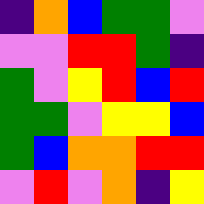[["indigo", "orange", "blue", "green", "green", "violet"], ["violet", "violet", "red", "red", "green", "indigo"], ["green", "violet", "yellow", "red", "blue", "red"], ["green", "green", "violet", "yellow", "yellow", "blue"], ["green", "blue", "orange", "orange", "red", "red"], ["violet", "red", "violet", "orange", "indigo", "yellow"]]